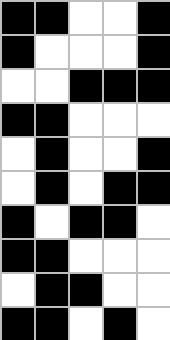[["black", "black", "white", "white", "black"], ["black", "white", "white", "white", "black"], ["white", "white", "black", "black", "black"], ["black", "black", "white", "white", "white"], ["white", "black", "white", "white", "black"], ["white", "black", "white", "black", "black"], ["black", "white", "black", "black", "white"], ["black", "black", "white", "white", "white"], ["white", "black", "black", "white", "white"], ["black", "black", "white", "black", "white"]]